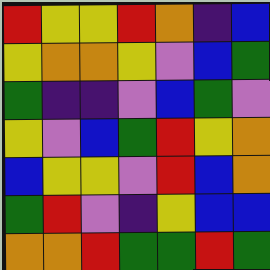[["red", "yellow", "yellow", "red", "orange", "indigo", "blue"], ["yellow", "orange", "orange", "yellow", "violet", "blue", "green"], ["green", "indigo", "indigo", "violet", "blue", "green", "violet"], ["yellow", "violet", "blue", "green", "red", "yellow", "orange"], ["blue", "yellow", "yellow", "violet", "red", "blue", "orange"], ["green", "red", "violet", "indigo", "yellow", "blue", "blue"], ["orange", "orange", "red", "green", "green", "red", "green"]]